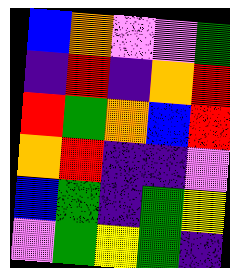[["blue", "orange", "violet", "violet", "green"], ["indigo", "red", "indigo", "orange", "red"], ["red", "green", "orange", "blue", "red"], ["orange", "red", "indigo", "indigo", "violet"], ["blue", "green", "indigo", "green", "yellow"], ["violet", "green", "yellow", "green", "indigo"]]